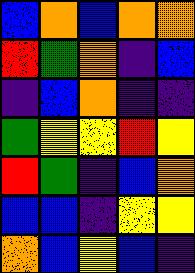[["blue", "orange", "blue", "orange", "orange"], ["red", "green", "orange", "indigo", "blue"], ["indigo", "blue", "orange", "indigo", "indigo"], ["green", "yellow", "yellow", "red", "yellow"], ["red", "green", "indigo", "blue", "orange"], ["blue", "blue", "indigo", "yellow", "yellow"], ["orange", "blue", "yellow", "blue", "indigo"]]